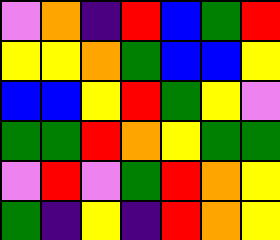[["violet", "orange", "indigo", "red", "blue", "green", "red"], ["yellow", "yellow", "orange", "green", "blue", "blue", "yellow"], ["blue", "blue", "yellow", "red", "green", "yellow", "violet"], ["green", "green", "red", "orange", "yellow", "green", "green"], ["violet", "red", "violet", "green", "red", "orange", "yellow"], ["green", "indigo", "yellow", "indigo", "red", "orange", "yellow"]]